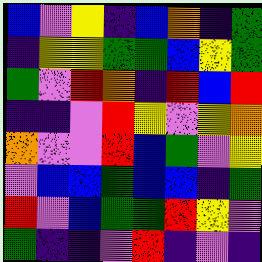[["blue", "violet", "yellow", "indigo", "blue", "orange", "indigo", "green"], ["indigo", "yellow", "yellow", "green", "green", "blue", "yellow", "green"], ["green", "violet", "red", "orange", "indigo", "red", "blue", "red"], ["indigo", "indigo", "violet", "red", "yellow", "violet", "yellow", "orange"], ["orange", "violet", "violet", "red", "blue", "green", "violet", "yellow"], ["violet", "blue", "blue", "green", "blue", "blue", "indigo", "green"], ["red", "violet", "blue", "green", "green", "red", "yellow", "violet"], ["green", "indigo", "indigo", "violet", "red", "indigo", "violet", "indigo"]]